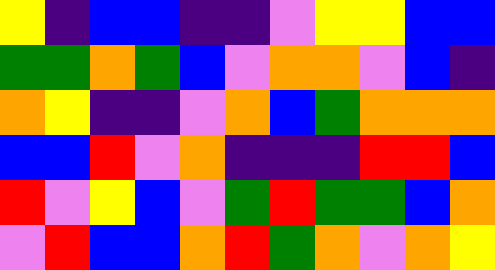[["yellow", "indigo", "blue", "blue", "indigo", "indigo", "violet", "yellow", "yellow", "blue", "blue"], ["green", "green", "orange", "green", "blue", "violet", "orange", "orange", "violet", "blue", "indigo"], ["orange", "yellow", "indigo", "indigo", "violet", "orange", "blue", "green", "orange", "orange", "orange"], ["blue", "blue", "red", "violet", "orange", "indigo", "indigo", "indigo", "red", "red", "blue"], ["red", "violet", "yellow", "blue", "violet", "green", "red", "green", "green", "blue", "orange"], ["violet", "red", "blue", "blue", "orange", "red", "green", "orange", "violet", "orange", "yellow"]]